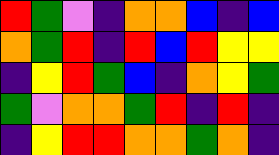[["red", "green", "violet", "indigo", "orange", "orange", "blue", "indigo", "blue"], ["orange", "green", "red", "indigo", "red", "blue", "red", "yellow", "yellow"], ["indigo", "yellow", "red", "green", "blue", "indigo", "orange", "yellow", "green"], ["green", "violet", "orange", "orange", "green", "red", "indigo", "red", "indigo"], ["indigo", "yellow", "red", "red", "orange", "orange", "green", "orange", "indigo"]]